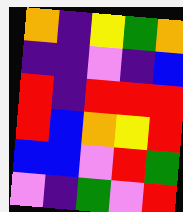[["orange", "indigo", "yellow", "green", "orange"], ["indigo", "indigo", "violet", "indigo", "blue"], ["red", "indigo", "red", "red", "red"], ["red", "blue", "orange", "yellow", "red"], ["blue", "blue", "violet", "red", "green"], ["violet", "indigo", "green", "violet", "red"]]